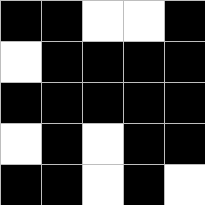[["black", "black", "white", "white", "black"], ["white", "black", "black", "black", "black"], ["black", "black", "black", "black", "black"], ["white", "black", "white", "black", "black"], ["black", "black", "white", "black", "white"]]